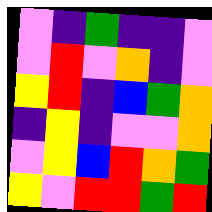[["violet", "indigo", "green", "indigo", "indigo", "violet"], ["violet", "red", "violet", "orange", "indigo", "violet"], ["yellow", "red", "indigo", "blue", "green", "orange"], ["indigo", "yellow", "indigo", "violet", "violet", "orange"], ["violet", "yellow", "blue", "red", "orange", "green"], ["yellow", "violet", "red", "red", "green", "red"]]